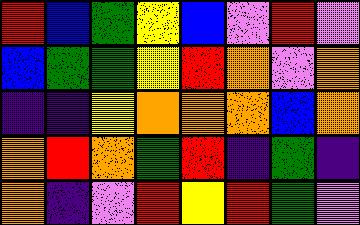[["red", "blue", "green", "yellow", "blue", "violet", "red", "violet"], ["blue", "green", "green", "yellow", "red", "orange", "violet", "orange"], ["indigo", "indigo", "yellow", "orange", "orange", "orange", "blue", "orange"], ["orange", "red", "orange", "green", "red", "indigo", "green", "indigo"], ["orange", "indigo", "violet", "red", "yellow", "red", "green", "violet"]]